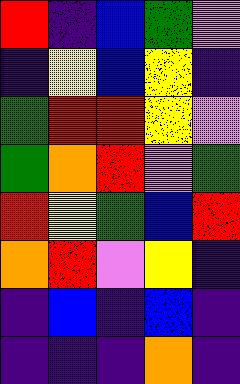[["red", "indigo", "blue", "green", "violet"], ["indigo", "yellow", "blue", "yellow", "indigo"], ["green", "red", "red", "yellow", "violet"], ["green", "orange", "red", "violet", "green"], ["red", "yellow", "green", "blue", "red"], ["orange", "red", "violet", "yellow", "indigo"], ["indigo", "blue", "indigo", "blue", "indigo"], ["indigo", "indigo", "indigo", "orange", "indigo"]]